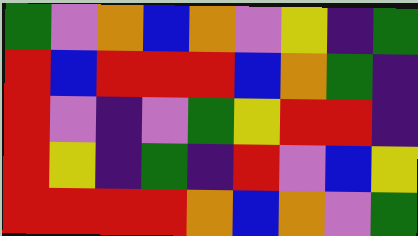[["green", "violet", "orange", "blue", "orange", "violet", "yellow", "indigo", "green"], ["red", "blue", "red", "red", "red", "blue", "orange", "green", "indigo"], ["red", "violet", "indigo", "violet", "green", "yellow", "red", "red", "indigo"], ["red", "yellow", "indigo", "green", "indigo", "red", "violet", "blue", "yellow"], ["red", "red", "red", "red", "orange", "blue", "orange", "violet", "green"]]